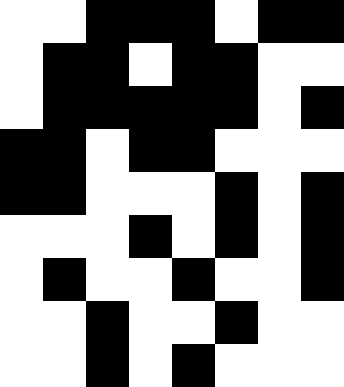[["white", "white", "black", "black", "black", "white", "black", "black"], ["white", "black", "black", "white", "black", "black", "white", "white"], ["white", "black", "black", "black", "black", "black", "white", "black"], ["black", "black", "white", "black", "black", "white", "white", "white"], ["black", "black", "white", "white", "white", "black", "white", "black"], ["white", "white", "white", "black", "white", "black", "white", "black"], ["white", "black", "white", "white", "black", "white", "white", "black"], ["white", "white", "black", "white", "white", "black", "white", "white"], ["white", "white", "black", "white", "black", "white", "white", "white"]]